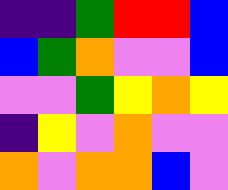[["indigo", "indigo", "green", "red", "red", "blue"], ["blue", "green", "orange", "violet", "violet", "blue"], ["violet", "violet", "green", "yellow", "orange", "yellow"], ["indigo", "yellow", "violet", "orange", "violet", "violet"], ["orange", "violet", "orange", "orange", "blue", "violet"]]